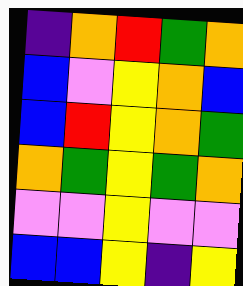[["indigo", "orange", "red", "green", "orange"], ["blue", "violet", "yellow", "orange", "blue"], ["blue", "red", "yellow", "orange", "green"], ["orange", "green", "yellow", "green", "orange"], ["violet", "violet", "yellow", "violet", "violet"], ["blue", "blue", "yellow", "indigo", "yellow"]]